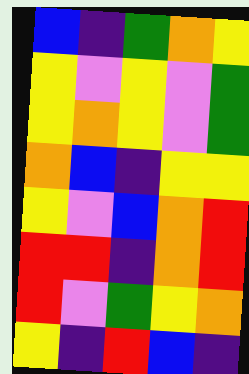[["blue", "indigo", "green", "orange", "yellow"], ["yellow", "violet", "yellow", "violet", "green"], ["yellow", "orange", "yellow", "violet", "green"], ["orange", "blue", "indigo", "yellow", "yellow"], ["yellow", "violet", "blue", "orange", "red"], ["red", "red", "indigo", "orange", "red"], ["red", "violet", "green", "yellow", "orange"], ["yellow", "indigo", "red", "blue", "indigo"]]